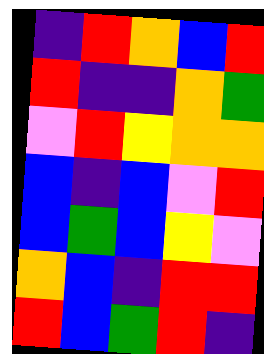[["indigo", "red", "orange", "blue", "red"], ["red", "indigo", "indigo", "orange", "green"], ["violet", "red", "yellow", "orange", "orange"], ["blue", "indigo", "blue", "violet", "red"], ["blue", "green", "blue", "yellow", "violet"], ["orange", "blue", "indigo", "red", "red"], ["red", "blue", "green", "red", "indigo"]]